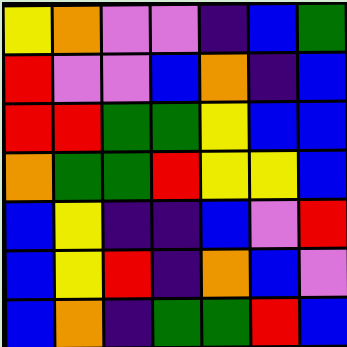[["yellow", "orange", "violet", "violet", "indigo", "blue", "green"], ["red", "violet", "violet", "blue", "orange", "indigo", "blue"], ["red", "red", "green", "green", "yellow", "blue", "blue"], ["orange", "green", "green", "red", "yellow", "yellow", "blue"], ["blue", "yellow", "indigo", "indigo", "blue", "violet", "red"], ["blue", "yellow", "red", "indigo", "orange", "blue", "violet"], ["blue", "orange", "indigo", "green", "green", "red", "blue"]]